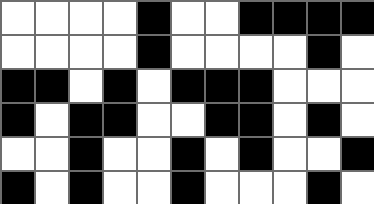[["white", "white", "white", "white", "black", "white", "white", "black", "black", "black", "black"], ["white", "white", "white", "white", "black", "white", "white", "white", "white", "black", "white"], ["black", "black", "white", "black", "white", "black", "black", "black", "white", "white", "white"], ["black", "white", "black", "black", "white", "white", "black", "black", "white", "black", "white"], ["white", "white", "black", "white", "white", "black", "white", "black", "white", "white", "black"], ["black", "white", "black", "white", "white", "black", "white", "white", "white", "black", "white"]]